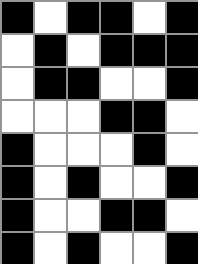[["black", "white", "black", "black", "white", "black"], ["white", "black", "white", "black", "black", "black"], ["white", "black", "black", "white", "white", "black"], ["white", "white", "white", "black", "black", "white"], ["black", "white", "white", "white", "black", "white"], ["black", "white", "black", "white", "white", "black"], ["black", "white", "white", "black", "black", "white"], ["black", "white", "black", "white", "white", "black"]]